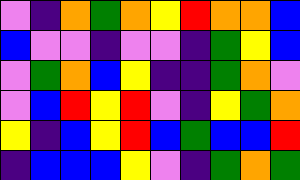[["violet", "indigo", "orange", "green", "orange", "yellow", "red", "orange", "orange", "blue"], ["blue", "violet", "violet", "indigo", "violet", "violet", "indigo", "green", "yellow", "blue"], ["violet", "green", "orange", "blue", "yellow", "indigo", "indigo", "green", "orange", "violet"], ["violet", "blue", "red", "yellow", "red", "violet", "indigo", "yellow", "green", "orange"], ["yellow", "indigo", "blue", "yellow", "red", "blue", "green", "blue", "blue", "red"], ["indigo", "blue", "blue", "blue", "yellow", "violet", "indigo", "green", "orange", "green"]]